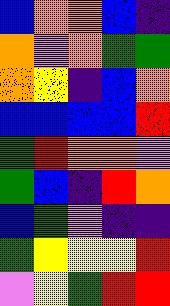[["blue", "orange", "orange", "blue", "indigo"], ["orange", "violet", "orange", "green", "green"], ["orange", "yellow", "indigo", "blue", "orange"], ["blue", "blue", "blue", "blue", "red"], ["green", "red", "orange", "orange", "violet"], ["green", "blue", "indigo", "red", "orange"], ["blue", "green", "violet", "indigo", "indigo"], ["green", "yellow", "yellow", "yellow", "red"], ["violet", "yellow", "green", "red", "red"]]